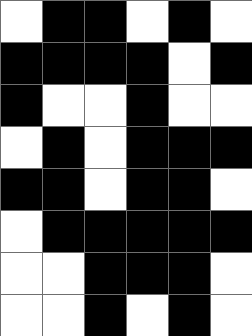[["white", "black", "black", "white", "black", "white"], ["black", "black", "black", "black", "white", "black"], ["black", "white", "white", "black", "white", "white"], ["white", "black", "white", "black", "black", "black"], ["black", "black", "white", "black", "black", "white"], ["white", "black", "black", "black", "black", "black"], ["white", "white", "black", "black", "black", "white"], ["white", "white", "black", "white", "black", "white"]]